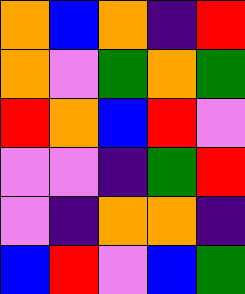[["orange", "blue", "orange", "indigo", "red"], ["orange", "violet", "green", "orange", "green"], ["red", "orange", "blue", "red", "violet"], ["violet", "violet", "indigo", "green", "red"], ["violet", "indigo", "orange", "orange", "indigo"], ["blue", "red", "violet", "blue", "green"]]